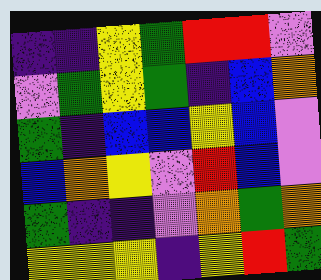[["indigo", "indigo", "yellow", "green", "red", "red", "violet"], ["violet", "green", "yellow", "green", "indigo", "blue", "orange"], ["green", "indigo", "blue", "blue", "yellow", "blue", "violet"], ["blue", "orange", "yellow", "violet", "red", "blue", "violet"], ["green", "indigo", "indigo", "violet", "orange", "green", "orange"], ["yellow", "yellow", "yellow", "indigo", "yellow", "red", "green"]]